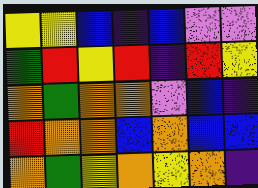[["yellow", "yellow", "blue", "indigo", "blue", "violet", "violet"], ["green", "red", "yellow", "red", "indigo", "red", "yellow"], ["orange", "green", "orange", "orange", "violet", "blue", "indigo"], ["red", "orange", "orange", "blue", "orange", "blue", "blue"], ["orange", "green", "yellow", "orange", "yellow", "orange", "indigo"]]